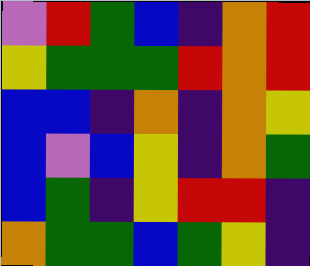[["violet", "red", "green", "blue", "indigo", "orange", "red"], ["yellow", "green", "green", "green", "red", "orange", "red"], ["blue", "blue", "indigo", "orange", "indigo", "orange", "yellow"], ["blue", "violet", "blue", "yellow", "indigo", "orange", "green"], ["blue", "green", "indigo", "yellow", "red", "red", "indigo"], ["orange", "green", "green", "blue", "green", "yellow", "indigo"]]